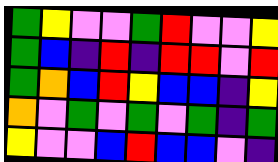[["green", "yellow", "violet", "violet", "green", "red", "violet", "violet", "yellow"], ["green", "blue", "indigo", "red", "indigo", "red", "red", "violet", "red"], ["green", "orange", "blue", "red", "yellow", "blue", "blue", "indigo", "yellow"], ["orange", "violet", "green", "violet", "green", "violet", "green", "indigo", "green"], ["yellow", "violet", "violet", "blue", "red", "blue", "blue", "violet", "indigo"]]